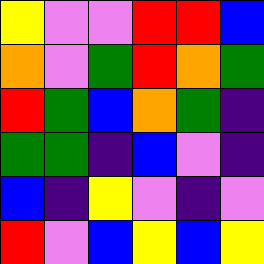[["yellow", "violet", "violet", "red", "red", "blue"], ["orange", "violet", "green", "red", "orange", "green"], ["red", "green", "blue", "orange", "green", "indigo"], ["green", "green", "indigo", "blue", "violet", "indigo"], ["blue", "indigo", "yellow", "violet", "indigo", "violet"], ["red", "violet", "blue", "yellow", "blue", "yellow"]]